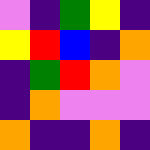[["violet", "indigo", "green", "yellow", "indigo"], ["yellow", "red", "blue", "indigo", "orange"], ["indigo", "green", "red", "orange", "violet"], ["indigo", "orange", "violet", "violet", "violet"], ["orange", "indigo", "indigo", "orange", "indigo"]]